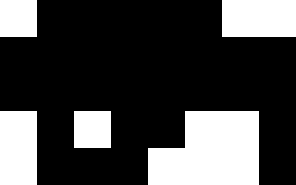[["white", "black", "black", "black", "black", "black", "white", "white"], ["black", "black", "black", "black", "black", "black", "black", "black"], ["black", "black", "black", "black", "black", "black", "black", "black"], ["white", "black", "white", "black", "black", "white", "white", "black"], ["white", "black", "black", "black", "white", "white", "white", "black"]]